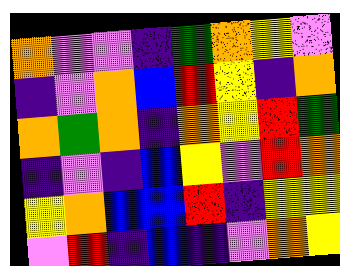[["orange", "violet", "violet", "indigo", "green", "orange", "yellow", "violet"], ["indigo", "violet", "orange", "blue", "red", "yellow", "indigo", "orange"], ["orange", "green", "orange", "indigo", "orange", "yellow", "red", "green"], ["indigo", "violet", "indigo", "blue", "yellow", "violet", "red", "orange"], ["yellow", "orange", "blue", "blue", "red", "indigo", "yellow", "yellow"], ["violet", "red", "indigo", "blue", "indigo", "violet", "orange", "yellow"]]